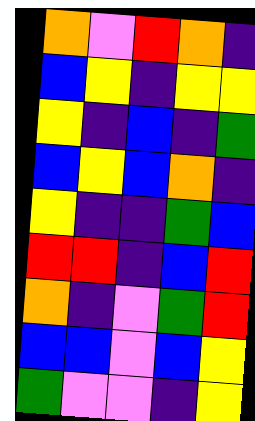[["orange", "violet", "red", "orange", "indigo"], ["blue", "yellow", "indigo", "yellow", "yellow"], ["yellow", "indigo", "blue", "indigo", "green"], ["blue", "yellow", "blue", "orange", "indigo"], ["yellow", "indigo", "indigo", "green", "blue"], ["red", "red", "indigo", "blue", "red"], ["orange", "indigo", "violet", "green", "red"], ["blue", "blue", "violet", "blue", "yellow"], ["green", "violet", "violet", "indigo", "yellow"]]